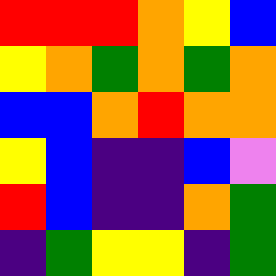[["red", "red", "red", "orange", "yellow", "blue"], ["yellow", "orange", "green", "orange", "green", "orange"], ["blue", "blue", "orange", "red", "orange", "orange"], ["yellow", "blue", "indigo", "indigo", "blue", "violet"], ["red", "blue", "indigo", "indigo", "orange", "green"], ["indigo", "green", "yellow", "yellow", "indigo", "green"]]